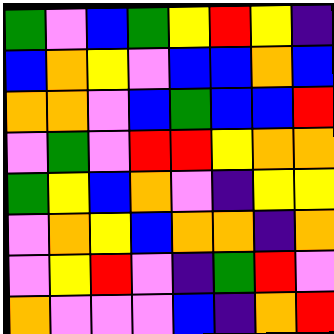[["green", "violet", "blue", "green", "yellow", "red", "yellow", "indigo"], ["blue", "orange", "yellow", "violet", "blue", "blue", "orange", "blue"], ["orange", "orange", "violet", "blue", "green", "blue", "blue", "red"], ["violet", "green", "violet", "red", "red", "yellow", "orange", "orange"], ["green", "yellow", "blue", "orange", "violet", "indigo", "yellow", "yellow"], ["violet", "orange", "yellow", "blue", "orange", "orange", "indigo", "orange"], ["violet", "yellow", "red", "violet", "indigo", "green", "red", "violet"], ["orange", "violet", "violet", "violet", "blue", "indigo", "orange", "red"]]